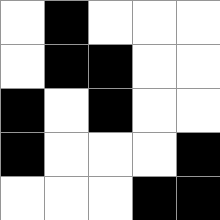[["white", "black", "white", "white", "white"], ["white", "black", "black", "white", "white"], ["black", "white", "black", "white", "white"], ["black", "white", "white", "white", "black"], ["white", "white", "white", "black", "black"]]